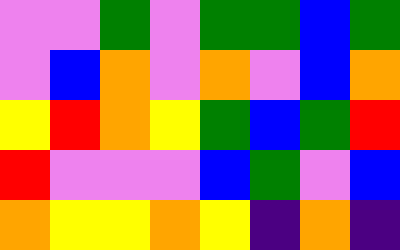[["violet", "violet", "green", "violet", "green", "green", "blue", "green"], ["violet", "blue", "orange", "violet", "orange", "violet", "blue", "orange"], ["yellow", "red", "orange", "yellow", "green", "blue", "green", "red"], ["red", "violet", "violet", "violet", "blue", "green", "violet", "blue"], ["orange", "yellow", "yellow", "orange", "yellow", "indigo", "orange", "indigo"]]